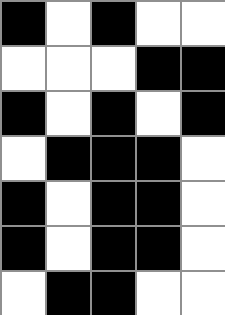[["black", "white", "black", "white", "white"], ["white", "white", "white", "black", "black"], ["black", "white", "black", "white", "black"], ["white", "black", "black", "black", "white"], ["black", "white", "black", "black", "white"], ["black", "white", "black", "black", "white"], ["white", "black", "black", "white", "white"]]